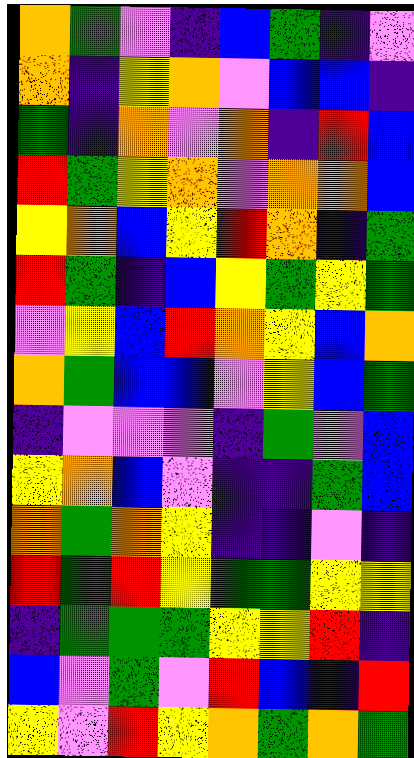[["orange", "green", "violet", "indigo", "blue", "green", "indigo", "violet"], ["orange", "indigo", "yellow", "orange", "violet", "blue", "blue", "indigo"], ["green", "indigo", "orange", "violet", "orange", "indigo", "red", "blue"], ["red", "green", "yellow", "orange", "violet", "orange", "orange", "blue"], ["yellow", "orange", "blue", "yellow", "red", "orange", "indigo", "green"], ["red", "green", "indigo", "blue", "yellow", "green", "yellow", "green"], ["violet", "yellow", "blue", "red", "orange", "yellow", "blue", "orange"], ["orange", "green", "blue", "blue", "violet", "yellow", "blue", "green"], ["indigo", "violet", "violet", "violet", "indigo", "green", "violet", "blue"], ["yellow", "orange", "blue", "violet", "indigo", "indigo", "green", "blue"], ["orange", "green", "orange", "yellow", "indigo", "indigo", "violet", "indigo"], ["red", "green", "red", "yellow", "green", "green", "yellow", "yellow"], ["indigo", "green", "green", "green", "yellow", "yellow", "red", "indigo"], ["blue", "violet", "green", "violet", "red", "blue", "indigo", "red"], ["yellow", "violet", "red", "yellow", "orange", "green", "orange", "green"]]